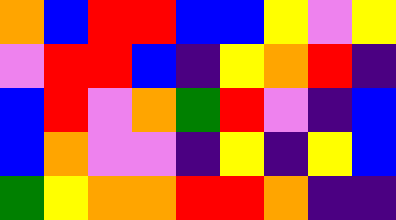[["orange", "blue", "red", "red", "blue", "blue", "yellow", "violet", "yellow"], ["violet", "red", "red", "blue", "indigo", "yellow", "orange", "red", "indigo"], ["blue", "red", "violet", "orange", "green", "red", "violet", "indigo", "blue"], ["blue", "orange", "violet", "violet", "indigo", "yellow", "indigo", "yellow", "blue"], ["green", "yellow", "orange", "orange", "red", "red", "orange", "indigo", "indigo"]]